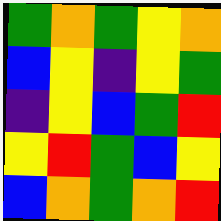[["green", "orange", "green", "yellow", "orange"], ["blue", "yellow", "indigo", "yellow", "green"], ["indigo", "yellow", "blue", "green", "red"], ["yellow", "red", "green", "blue", "yellow"], ["blue", "orange", "green", "orange", "red"]]